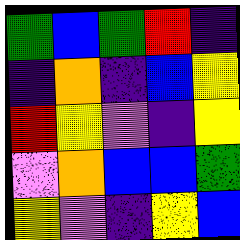[["green", "blue", "green", "red", "indigo"], ["indigo", "orange", "indigo", "blue", "yellow"], ["red", "yellow", "violet", "indigo", "yellow"], ["violet", "orange", "blue", "blue", "green"], ["yellow", "violet", "indigo", "yellow", "blue"]]